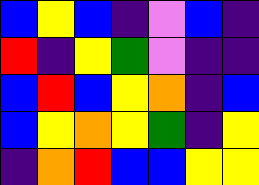[["blue", "yellow", "blue", "indigo", "violet", "blue", "indigo"], ["red", "indigo", "yellow", "green", "violet", "indigo", "indigo"], ["blue", "red", "blue", "yellow", "orange", "indigo", "blue"], ["blue", "yellow", "orange", "yellow", "green", "indigo", "yellow"], ["indigo", "orange", "red", "blue", "blue", "yellow", "yellow"]]